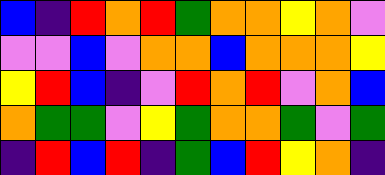[["blue", "indigo", "red", "orange", "red", "green", "orange", "orange", "yellow", "orange", "violet"], ["violet", "violet", "blue", "violet", "orange", "orange", "blue", "orange", "orange", "orange", "yellow"], ["yellow", "red", "blue", "indigo", "violet", "red", "orange", "red", "violet", "orange", "blue"], ["orange", "green", "green", "violet", "yellow", "green", "orange", "orange", "green", "violet", "green"], ["indigo", "red", "blue", "red", "indigo", "green", "blue", "red", "yellow", "orange", "indigo"]]